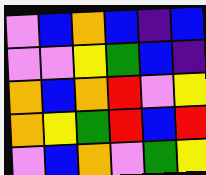[["violet", "blue", "orange", "blue", "indigo", "blue"], ["violet", "violet", "yellow", "green", "blue", "indigo"], ["orange", "blue", "orange", "red", "violet", "yellow"], ["orange", "yellow", "green", "red", "blue", "red"], ["violet", "blue", "orange", "violet", "green", "yellow"]]